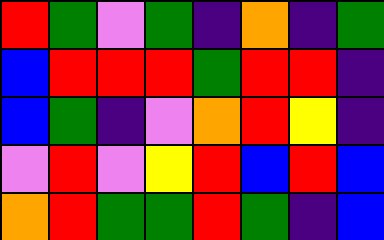[["red", "green", "violet", "green", "indigo", "orange", "indigo", "green"], ["blue", "red", "red", "red", "green", "red", "red", "indigo"], ["blue", "green", "indigo", "violet", "orange", "red", "yellow", "indigo"], ["violet", "red", "violet", "yellow", "red", "blue", "red", "blue"], ["orange", "red", "green", "green", "red", "green", "indigo", "blue"]]